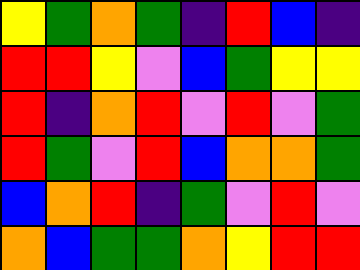[["yellow", "green", "orange", "green", "indigo", "red", "blue", "indigo"], ["red", "red", "yellow", "violet", "blue", "green", "yellow", "yellow"], ["red", "indigo", "orange", "red", "violet", "red", "violet", "green"], ["red", "green", "violet", "red", "blue", "orange", "orange", "green"], ["blue", "orange", "red", "indigo", "green", "violet", "red", "violet"], ["orange", "blue", "green", "green", "orange", "yellow", "red", "red"]]